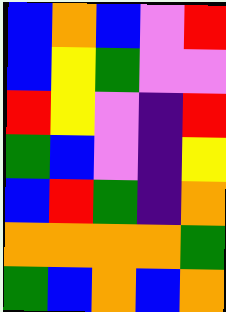[["blue", "orange", "blue", "violet", "red"], ["blue", "yellow", "green", "violet", "violet"], ["red", "yellow", "violet", "indigo", "red"], ["green", "blue", "violet", "indigo", "yellow"], ["blue", "red", "green", "indigo", "orange"], ["orange", "orange", "orange", "orange", "green"], ["green", "blue", "orange", "blue", "orange"]]